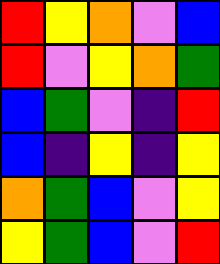[["red", "yellow", "orange", "violet", "blue"], ["red", "violet", "yellow", "orange", "green"], ["blue", "green", "violet", "indigo", "red"], ["blue", "indigo", "yellow", "indigo", "yellow"], ["orange", "green", "blue", "violet", "yellow"], ["yellow", "green", "blue", "violet", "red"]]